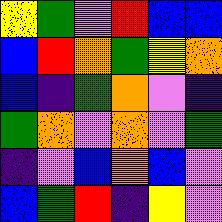[["yellow", "green", "violet", "red", "blue", "blue"], ["blue", "red", "orange", "green", "yellow", "orange"], ["blue", "indigo", "green", "orange", "violet", "indigo"], ["green", "orange", "violet", "orange", "violet", "green"], ["indigo", "violet", "blue", "orange", "blue", "violet"], ["blue", "green", "red", "indigo", "yellow", "violet"]]